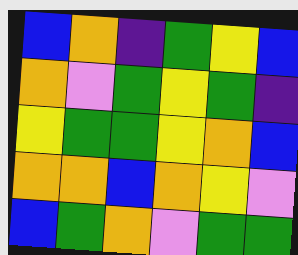[["blue", "orange", "indigo", "green", "yellow", "blue"], ["orange", "violet", "green", "yellow", "green", "indigo"], ["yellow", "green", "green", "yellow", "orange", "blue"], ["orange", "orange", "blue", "orange", "yellow", "violet"], ["blue", "green", "orange", "violet", "green", "green"]]